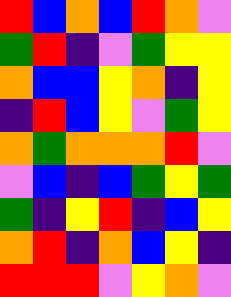[["red", "blue", "orange", "blue", "red", "orange", "violet"], ["green", "red", "indigo", "violet", "green", "yellow", "yellow"], ["orange", "blue", "blue", "yellow", "orange", "indigo", "yellow"], ["indigo", "red", "blue", "yellow", "violet", "green", "yellow"], ["orange", "green", "orange", "orange", "orange", "red", "violet"], ["violet", "blue", "indigo", "blue", "green", "yellow", "green"], ["green", "indigo", "yellow", "red", "indigo", "blue", "yellow"], ["orange", "red", "indigo", "orange", "blue", "yellow", "indigo"], ["red", "red", "red", "violet", "yellow", "orange", "violet"]]